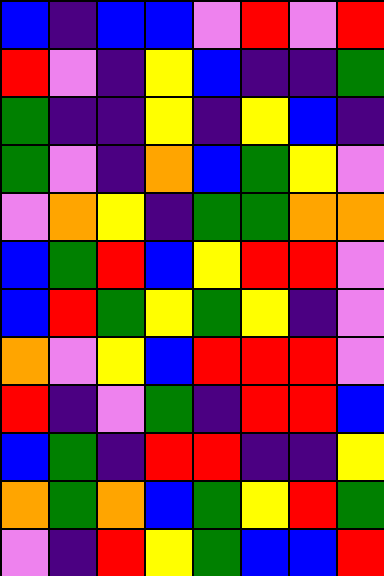[["blue", "indigo", "blue", "blue", "violet", "red", "violet", "red"], ["red", "violet", "indigo", "yellow", "blue", "indigo", "indigo", "green"], ["green", "indigo", "indigo", "yellow", "indigo", "yellow", "blue", "indigo"], ["green", "violet", "indigo", "orange", "blue", "green", "yellow", "violet"], ["violet", "orange", "yellow", "indigo", "green", "green", "orange", "orange"], ["blue", "green", "red", "blue", "yellow", "red", "red", "violet"], ["blue", "red", "green", "yellow", "green", "yellow", "indigo", "violet"], ["orange", "violet", "yellow", "blue", "red", "red", "red", "violet"], ["red", "indigo", "violet", "green", "indigo", "red", "red", "blue"], ["blue", "green", "indigo", "red", "red", "indigo", "indigo", "yellow"], ["orange", "green", "orange", "blue", "green", "yellow", "red", "green"], ["violet", "indigo", "red", "yellow", "green", "blue", "blue", "red"]]